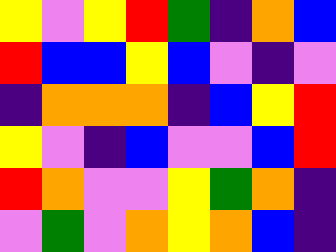[["yellow", "violet", "yellow", "red", "green", "indigo", "orange", "blue"], ["red", "blue", "blue", "yellow", "blue", "violet", "indigo", "violet"], ["indigo", "orange", "orange", "orange", "indigo", "blue", "yellow", "red"], ["yellow", "violet", "indigo", "blue", "violet", "violet", "blue", "red"], ["red", "orange", "violet", "violet", "yellow", "green", "orange", "indigo"], ["violet", "green", "violet", "orange", "yellow", "orange", "blue", "indigo"]]